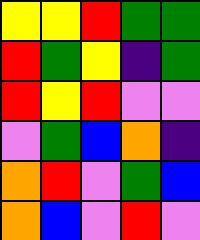[["yellow", "yellow", "red", "green", "green"], ["red", "green", "yellow", "indigo", "green"], ["red", "yellow", "red", "violet", "violet"], ["violet", "green", "blue", "orange", "indigo"], ["orange", "red", "violet", "green", "blue"], ["orange", "blue", "violet", "red", "violet"]]